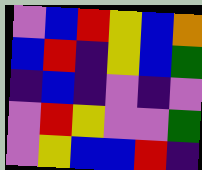[["violet", "blue", "red", "yellow", "blue", "orange"], ["blue", "red", "indigo", "yellow", "blue", "green"], ["indigo", "blue", "indigo", "violet", "indigo", "violet"], ["violet", "red", "yellow", "violet", "violet", "green"], ["violet", "yellow", "blue", "blue", "red", "indigo"]]